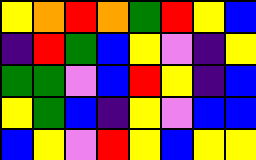[["yellow", "orange", "red", "orange", "green", "red", "yellow", "blue"], ["indigo", "red", "green", "blue", "yellow", "violet", "indigo", "yellow"], ["green", "green", "violet", "blue", "red", "yellow", "indigo", "blue"], ["yellow", "green", "blue", "indigo", "yellow", "violet", "blue", "blue"], ["blue", "yellow", "violet", "red", "yellow", "blue", "yellow", "yellow"]]